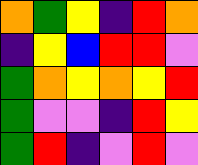[["orange", "green", "yellow", "indigo", "red", "orange"], ["indigo", "yellow", "blue", "red", "red", "violet"], ["green", "orange", "yellow", "orange", "yellow", "red"], ["green", "violet", "violet", "indigo", "red", "yellow"], ["green", "red", "indigo", "violet", "red", "violet"]]